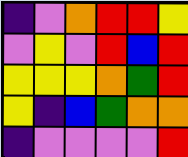[["indigo", "violet", "orange", "red", "red", "yellow"], ["violet", "yellow", "violet", "red", "blue", "red"], ["yellow", "yellow", "yellow", "orange", "green", "red"], ["yellow", "indigo", "blue", "green", "orange", "orange"], ["indigo", "violet", "violet", "violet", "violet", "red"]]